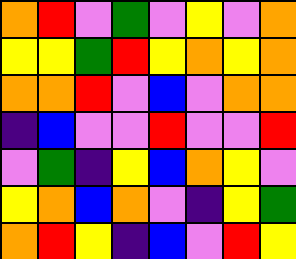[["orange", "red", "violet", "green", "violet", "yellow", "violet", "orange"], ["yellow", "yellow", "green", "red", "yellow", "orange", "yellow", "orange"], ["orange", "orange", "red", "violet", "blue", "violet", "orange", "orange"], ["indigo", "blue", "violet", "violet", "red", "violet", "violet", "red"], ["violet", "green", "indigo", "yellow", "blue", "orange", "yellow", "violet"], ["yellow", "orange", "blue", "orange", "violet", "indigo", "yellow", "green"], ["orange", "red", "yellow", "indigo", "blue", "violet", "red", "yellow"]]